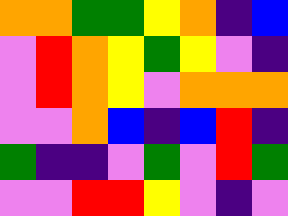[["orange", "orange", "green", "green", "yellow", "orange", "indigo", "blue"], ["violet", "red", "orange", "yellow", "green", "yellow", "violet", "indigo"], ["violet", "red", "orange", "yellow", "violet", "orange", "orange", "orange"], ["violet", "violet", "orange", "blue", "indigo", "blue", "red", "indigo"], ["green", "indigo", "indigo", "violet", "green", "violet", "red", "green"], ["violet", "violet", "red", "red", "yellow", "violet", "indigo", "violet"]]